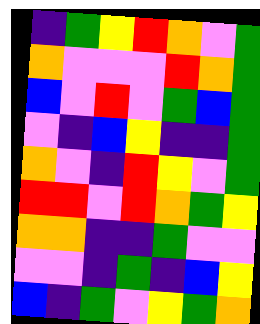[["indigo", "green", "yellow", "red", "orange", "violet", "green"], ["orange", "violet", "violet", "violet", "red", "orange", "green"], ["blue", "violet", "red", "violet", "green", "blue", "green"], ["violet", "indigo", "blue", "yellow", "indigo", "indigo", "green"], ["orange", "violet", "indigo", "red", "yellow", "violet", "green"], ["red", "red", "violet", "red", "orange", "green", "yellow"], ["orange", "orange", "indigo", "indigo", "green", "violet", "violet"], ["violet", "violet", "indigo", "green", "indigo", "blue", "yellow"], ["blue", "indigo", "green", "violet", "yellow", "green", "orange"]]